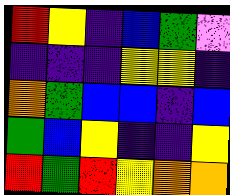[["red", "yellow", "indigo", "blue", "green", "violet"], ["indigo", "indigo", "indigo", "yellow", "yellow", "indigo"], ["orange", "green", "blue", "blue", "indigo", "blue"], ["green", "blue", "yellow", "indigo", "indigo", "yellow"], ["red", "green", "red", "yellow", "orange", "orange"]]